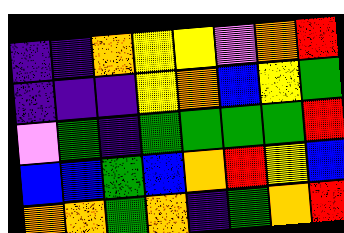[["indigo", "indigo", "orange", "yellow", "yellow", "violet", "orange", "red"], ["indigo", "indigo", "indigo", "yellow", "orange", "blue", "yellow", "green"], ["violet", "green", "indigo", "green", "green", "green", "green", "red"], ["blue", "blue", "green", "blue", "orange", "red", "yellow", "blue"], ["orange", "orange", "green", "orange", "indigo", "green", "orange", "red"]]